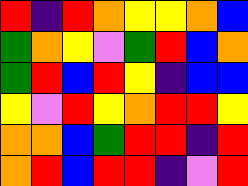[["red", "indigo", "red", "orange", "yellow", "yellow", "orange", "blue"], ["green", "orange", "yellow", "violet", "green", "red", "blue", "orange"], ["green", "red", "blue", "red", "yellow", "indigo", "blue", "blue"], ["yellow", "violet", "red", "yellow", "orange", "red", "red", "yellow"], ["orange", "orange", "blue", "green", "red", "red", "indigo", "red"], ["orange", "red", "blue", "red", "red", "indigo", "violet", "red"]]